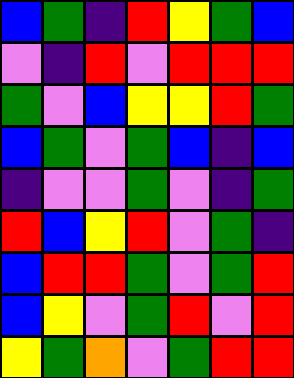[["blue", "green", "indigo", "red", "yellow", "green", "blue"], ["violet", "indigo", "red", "violet", "red", "red", "red"], ["green", "violet", "blue", "yellow", "yellow", "red", "green"], ["blue", "green", "violet", "green", "blue", "indigo", "blue"], ["indigo", "violet", "violet", "green", "violet", "indigo", "green"], ["red", "blue", "yellow", "red", "violet", "green", "indigo"], ["blue", "red", "red", "green", "violet", "green", "red"], ["blue", "yellow", "violet", "green", "red", "violet", "red"], ["yellow", "green", "orange", "violet", "green", "red", "red"]]